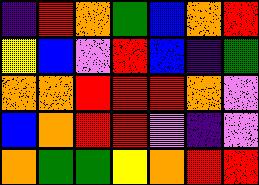[["indigo", "red", "orange", "green", "blue", "orange", "red"], ["yellow", "blue", "violet", "red", "blue", "indigo", "green"], ["orange", "orange", "red", "red", "red", "orange", "violet"], ["blue", "orange", "red", "red", "violet", "indigo", "violet"], ["orange", "green", "green", "yellow", "orange", "red", "red"]]